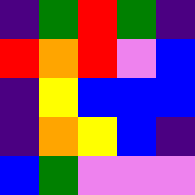[["indigo", "green", "red", "green", "indigo"], ["red", "orange", "red", "violet", "blue"], ["indigo", "yellow", "blue", "blue", "blue"], ["indigo", "orange", "yellow", "blue", "indigo"], ["blue", "green", "violet", "violet", "violet"]]